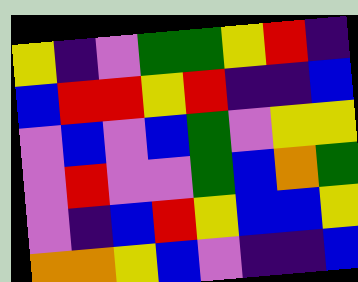[["yellow", "indigo", "violet", "green", "green", "yellow", "red", "indigo"], ["blue", "red", "red", "yellow", "red", "indigo", "indigo", "blue"], ["violet", "blue", "violet", "blue", "green", "violet", "yellow", "yellow"], ["violet", "red", "violet", "violet", "green", "blue", "orange", "green"], ["violet", "indigo", "blue", "red", "yellow", "blue", "blue", "yellow"], ["orange", "orange", "yellow", "blue", "violet", "indigo", "indigo", "blue"]]